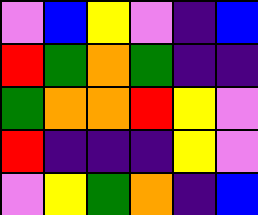[["violet", "blue", "yellow", "violet", "indigo", "blue"], ["red", "green", "orange", "green", "indigo", "indigo"], ["green", "orange", "orange", "red", "yellow", "violet"], ["red", "indigo", "indigo", "indigo", "yellow", "violet"], ["violet", "yellow", "green", "orange", "indigo", "blue"]]